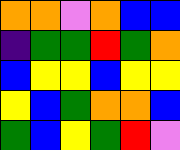[["orange", "orange", "violet", "orange", "blue", "blue"], ["indigo", "green", "green", "red", "green", "orange"], ["blue", "yellow", "yellow", "blue", "yellow", "yellow"], ["yellow", "blue", "green", "orange", "orange", "blue"], ["green", "blue", "yellow", "green", "red", "violet"]]